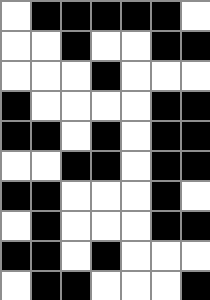[["white", "black", "black", "black", "black", "black", "white"], ["white", "white", "black", "white", "white", "black", "black"], ["white", "white", "white", "black", "white", "white", "white"], ["black", "white", "white", "white", "white", "black", "black"], ["black", "black", "white", "black", "white", "black", "black"], ["white", "white", "black", "black", "white", "black", "black"], ["black", "black", "white", "white", "white", "black", "white"], ["white", "black", "white", "white", "white", "black", "black"], ["black", "black", "white", "black", "white", "white", "white"], ["white", "black", "black", "white", "white", "white", "black"]]